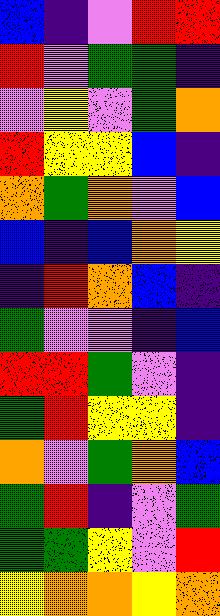[["blue", "indigo", "violet", "red", "red"], ["red", "violet", "green", "green", "indigo"], ["violet", "yellow", "violet", "green", "orange"], ["red", "yellow", "yellow", "blue", "indigo"], ["orange", "green", "orange", "violet", "blue"], ["blue", "indigo", "blue", "orange", "yellow"], ["indigo", "red", "orange", "blue", "indigo"], ["green", "violet", "violet", "indigo", "blue"], ["red", "red", "green", "violet", "indigo"], ["green", "red", "yellow", "yellow", "indigo"], ["orange", "violet", "green", "orange", "blue"], ["green", "red", "indigo", "violet", "green"], ["green", "green", "yellow", "violet", "red"], ["yellow", "orange", "orange", "yellow", "orange"]]